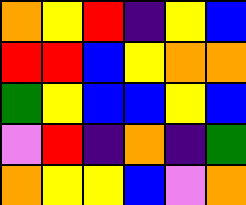[["orange", "yellow", "red", "indigo", "yellow", "blue"], ["red", "red", "blue", "yellow", "orange", "orange"], ["green", "yellow", "blue", "blue", "yellow", "blue"], ["violet", "red", "indigo", "orange", "indigo", "green"], ["orange", "yellow", "yellow", "blue", "violet", "orange"]]